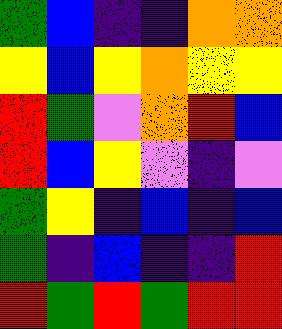[["green", "blue", "indigo", "indigo", "orange", "orange"], ["yellow", "blue", "yellow", "orange", "yellow", "yellow"], ["red", "green", "violet", "orange", "red", "blue"], ["red", "blue", "yellow", "violet", "indigo", "violet"], ["green", "yellow", "indigo", "blue", "indigo", "blue"], ["green", "indigo", "blue", "indigo", "indigo", "red"], ["red", "green", "red", "green", "red", "red"]]